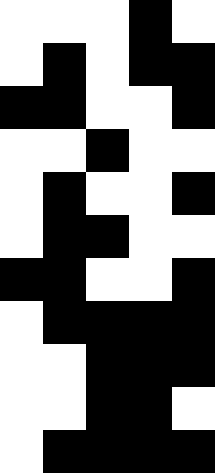[["white", "white", "white", "black", "white"], ["white", "black", "white", "black", "black"], ["black", "black", "white", "white", "black"], ["white", "white", "black", "white", "white"], ["white", "black", "white", "white", "black"], ["white", "black", "black", "white", "white"], ["black", "black", "white", "white", "black"], ["white", "black", "black", "black", "black"], ["white", "white", "black", "black", "black"], ["white", "white", "black", "black", "white"], ["white", "black", "black", "black", "black"]]